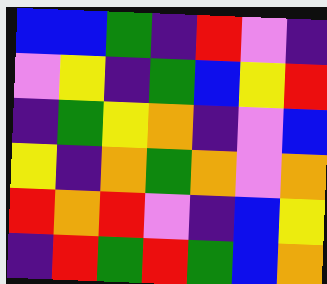[["blue", "blue", "green", "indigo", "red", "violet", "indigo"], ["violet", "yellow", "indigo", "green", "blue", "yellow", "red"], ["indigo", "green", "yellow", "orange", "indigo", "violet", "blue"], ["yellow", "indigo", "orange", "green", "orange", "violet", "orange"], ["red", "orange", "red", "violet", "indigo", "blue", "yellow"], ["indigo", "red", "green", "red", "green", "blue", "orange"]]